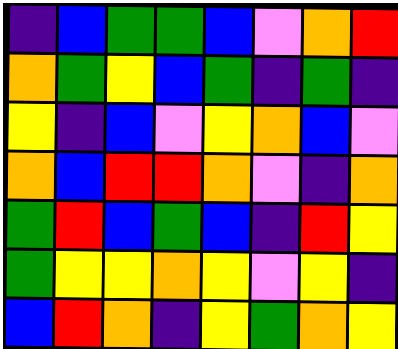[["indigo", "blue", "green", "green", "blue", "violet", "orange", "red"], ["orange", "green", "yellow", "blue", "green", "indigo", "green", "indigo"], ["yellow", "indigo", "blue", "violet", "yellow", "orange", "blue", "violet"], ["orange", "blue", "red", "red", "orange", "violet", "indigo", "orange"], ["green", "red", "blue", "green", "blue", "indigo", "red", "yellow"], ["green", "yellow", "yellow", "orange", "yellow", "violet", "yellow", "indigo"], ["blue", "red", "orange", "indigo", "yellow", "green", "orange", "yellow"]]